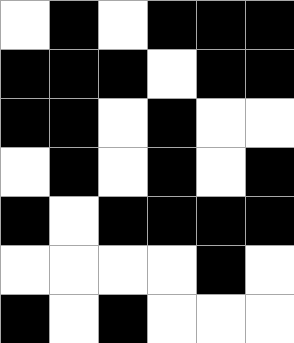[["white", "black", "white", "black", "black", "black"], ["black", "black", "black", "white", "black", "black"], ["black", "black", "white", "black", "white", "white"], ["white", "black", "white", "black", "white", "black"], ["black", "white", "black", "black", "black", "black"], ["white", "white", "white", "white", "black", "white"], ["black", "white", "black", "white", "white", "white"]]